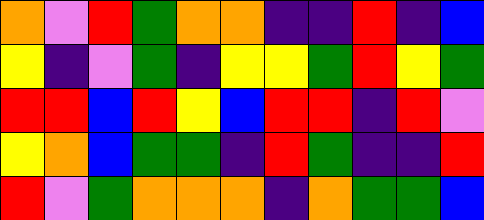[["orange", "violet", "red", "green", "orange", "orange", "indigo", "indigo", "red", "indigo", "blue"], ["yellow", "indigo", "violet", "green", "indigo", "yellow", "yellow", "green", "red", "yellow", "green"], ["red", "red", "blue", "red", "yellow", "blue", "red", "red", "indigo", "red", "violet"], ["yellow", "orange", "blue", "green", "green", "indigo", "red", "green", "indigo", "indigo", "red"], ["red", "violet", "green", "orange", "orange", "orange", "indigo", "orange", "green", "green", "blue"]]